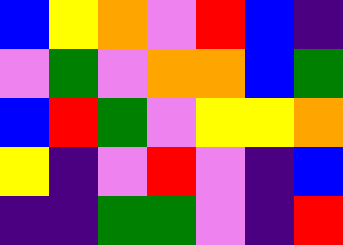[["blue", "yellow", "orange", "violet", "red", "blue", "indigo"], ["violet", "green", "violet", "orange", "orange", "blue", "green"], ["blue", "red", "green", "violet", "yellow", "yellow", "orange"], ["yellow", "indigo", "violet", "red", "violet", "indigo", "blue"], ["indigo", "indigo", "green", "green", "violet", "indigo", "red"]]